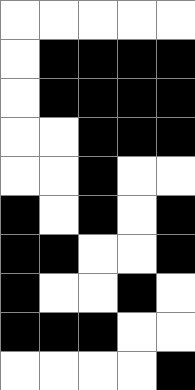[["white", "white", "white", "white", "white"], ["white", "black", "black", "black", "black"], ["white", "black", "black", "black", "black"], ["white", "white", "black", "black", "black"], ["white", "white", "black", "white", "white"], ["black", "white", "black", "white", "black"], ["black", "black", "white", "white", "black"], ["black", "white", "white", "black", "white"], ["black", "black", "black", "white", "white"], ["white", "white", "white", "white", "black"]]